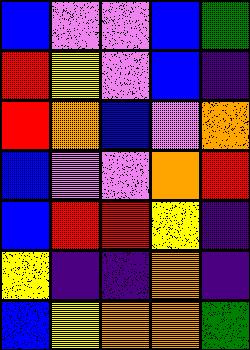[["blue", "violet", "violet", "blue", "green"], ["red", "yellow", "violet", "blue", "indigo"], ["red", "orange", "blue", "violet", "orange"], ["blue", "violet", "violet", "orange", "red"], ["blue", "red", "red", "yellow", "indigo"], ["yellow", "indigo", "indigo", "orange", "indigo"], ["blue", "yellow", "orange", "orange", "green"]]